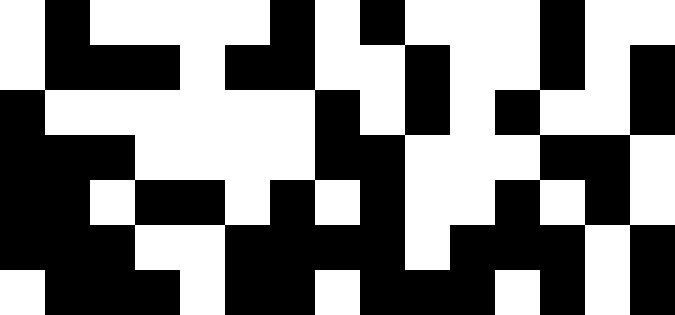[["white", "black", "white", "white", "white", "white", "black", "white", "black", "white", "white", "white", "black", "white", "white"], ["white", "black", "black", "black", "white", "black", "black", "white", "white", "black", "white", "white", "black", "white", "black"], ["black", "white", "white", "white", "white", "white", "white", "black", "white", "black", "white", "black", "white", "white", "black"], ["black", "black", "black", "white", "white", "white", "white", "black", "black", "white", "white", "white", "black", "black", "white"], ["black", "black", "white", "black", "black", "white", "black", "white", "black", "white", "white", "black", "white", "black", "white"], ["black", "black", "black", "white", "white", "black", "black", "black", "black", "white", "black", "black", "black", "white", "black"], ["white", "black", "black", "black", "white", "black", "black", "white", "black", "black", "black", "white", "black", "white", "black"]]